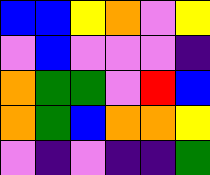[["blue", "blue", "yellow", "orange", "violet", "yellow"], ["violet", "blue", "violet", "violet", "violet", "indigo"], ["orange", "green", "green", "violet", "red", "blue"], ["orange", "green", "blue", "orange", "orange", "yellow"], ["violet", "indigo", "violet", "indigo", "indigo", "green"]]